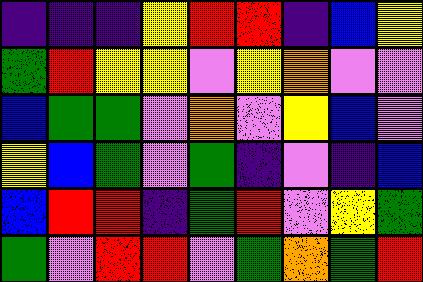[["indigo", "indigo", "indigo", "yellow", "red", "red", "indigo", "blue", "yellow"], ["green", "red", "yellow", "yellow", "violet", "yellow", "orange", "violet", "violet"], ["blue", "green", "green", "violet", "orange", "violet", "yellow", "blue", "violet"], ["yellow", "blue", "green", "violet", "green", "indigo", "violet", "indigo", "blue"], ["blue", "red", "red", "indigo", "green", "red", "violet", "yellow", "green"], ["green", "violet", "red", "red", "violet", "green", "orange", "green", "red"]]